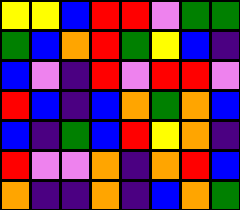[["yellow", "yellow", "blue", "red", "red", "violet", "green", "green"], ["green", "blue", "orange", "red", "green", "yellow", "blue", "indigo"], ["blue", "violet", "indigo", "red", "violet", "red", "red", "violet"], ["red", "blue", "indigo", "blue", "orange", "green", "orange", "blue"], ["blue", "indigo", "green", "blue", "red", "yellow", "orange", "indigo"], ["red", "violet", "violet", "orange", "indigo", "orange", "red", "blue"], ["orange", "indigo", "indigo", "orange", "indigo", "blue", "orange", "green"]]